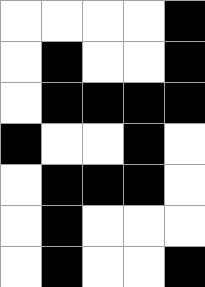[["white", "white", "white", "white", "black"], ["white", "black", "white", "white", "black"], ["white", "black", "black", "black", "black"], ["black", "white", "white", "black", "white"], ["white", "black", "black", "black", "white"], ["white", "black", "white", "white", "white"], ["white", "black", "white", "white", "black"]]